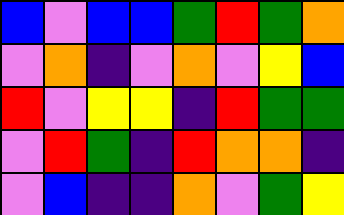[["blue", "violet", "blue", "blue", "green", "red", "green", "orange"], ["violet", "orange", "indigo", "violet", "orange", "violet", "yellow", "blue"], ["red", "violet", "yellow", "yellow", "indigo", "red", "green", "green"], ["violet", "red", "green", "indigo", "red", "orange", "orange", "indigo"], ["violet", "blue", "indigo", "indigo", "orange", "violet", "green", "yellow"]]